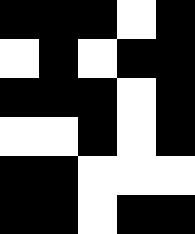[["black", "black", "black", "white", "black"], ["white", "black", "white", "black", "black"], ["black", "black", "black", "white", "black"], ["white", "white", "black", "white", "black"], ["black", "black", "white", "white", "white"], ["black", "black", "white", "black", "black"]]